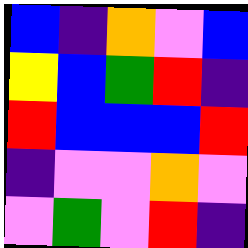[["blue", "indigo", "orange", "violet", "blue"], ["yellow", "blue", "green", "red", "indigo"], ["red", "blue", "blue", "blue", "red"], ["indigo", "violet", "violet", "orange", "violet"], ["violet", "green", "violet", "red", "indigo"]]